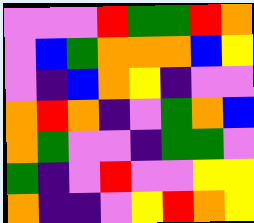[["violet", "violet", "violet", "red", "green", "green", "red", "orange"], ["violet", "blue", "green", "orange", "orange", "orange", "blue", "yellow"], ["violet", "indigo", "blue", "orange", "yellow", "indigo", "violet", "violet"], ["orange", "red", "orange", "indigo", "violet", "green", "orange", "blue"], ["orange", "green", "violet", "violet", "indigo", "green", "green", "violet"], ["green", "indigo", "violet", "red", "violet", "violet", "yellow", "yellow"], ["orange", "indigo", "indigo", "violet", "yellow", "red", "orange", "yellow"]]